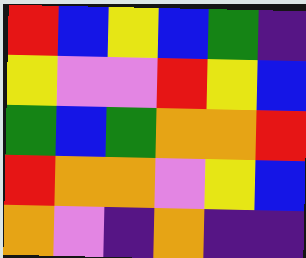[["red", "blue", "yellow", "blue", "green", "indigo"], ["yellow", "violet", "violet", "red", "yellow", "blue"], ["green", "blue", "green", "orange", "orange", "red"], ["red", "orange", "orange", "violet", "yellow", "blue"], ["orange", "violet", "indigo", "orange", "indigo", "indigo"]]